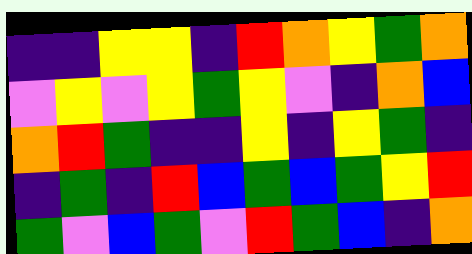[["indigo", "indigo", "yellow", "yellow", "indigo", "red", "orange", "yellow", "green", "orange"], ["violet", "yellow", "violet", "yellow", "green", "yellow", "violet", "indigo", "orange", "blue"], ["orange", "red", "green", "indigo", "indigo", "yellow", "indigo", "yellow", "green", "indigo"], ["indigo", "green", "indigo", "red", "blue", "green", "blue", "green", "yellow", "red"], ["green", "violet", "blue", "green", "violet", "red", "green", "blue", "indigo", "orange"]]